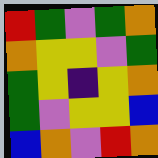[["red", "green", "violet", "green", "orange"], ["orange", "yellow", "yellow", "violet", "green"], ["green", "yellow", "indigo", "yellow", "orange"], ["green", "violet", "yellow", "yellow", "blue"], ["blue", "orange", "violet", "red", "orange"]]